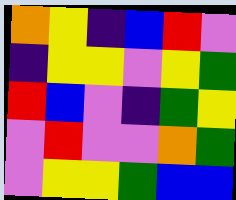[["orange", "yellow", "indigo", "blue", "red", "violet"], ["indigo", "yellow", "yellow", "violet", "yellow", "green"], ["red", "blue", "violet", "indigo", "green", "yellow"], ["violet", "red", "violet", "violet", "orange", "green"], ["violet", "yellow", "yellow", "green", "blue", "blue"]]